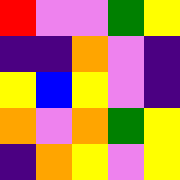[["red", "violet", "violet", "green", "yellow"], ["indigo", "indigo", "orange", "violet", "indigo"], ["yellow", "blue", "yellow", "violet", "indigo"], ["orange", "violet", "orange", "green", "yellow"], ["indigo", "orange", "yellow", "violet", "yellow"]]